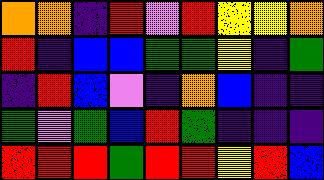[["orange", "orange", "indigo", "red", "violet", "red", "yellow", "yellow", "orange"], ["red", "indigo", "blue", "blue", "green", "green", "yellow", "indigo", "green"], ["indigo", "red", "blue", "violet", "indigo", "orange", "blue", "indigo", "indigo"], ["green", "violet", "green", "blue", "red", "green", "indigo", "indigo", "indigo"], ["red", "red", "red", "green", "red", "red", "yellow", "red", "blue"]]